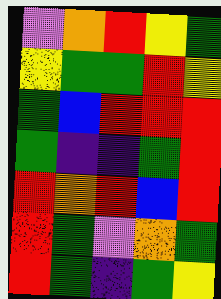[["violet", "orange", "red", "yellow", "green"], ["yellow", "green", "green", "red", "yellow"], ["green", "blue", "red", "red", "red"], ["green", "indigo", "indigo", "green", "red"], ["red", "orange", "red", "blue", "red"], ["red", "green", "violet", "orange", "green"], ["red", "green", "indigo", "green", "yellow"]]